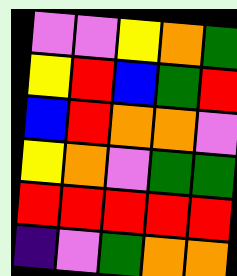[["violet", "violet", "yellow", "orange", "green"], ["yellow", "red", "blue", "green", "red"], ["blue", "red", "orange", "orange", "violet"], ["yellow", "orange", "violet", "green", "green"], ["red", "red", "red", "red", "red"], ["indigo", "violet", "green", "orange", "orange"]]